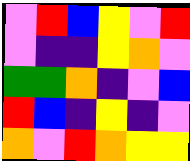[["violet", "red", "blue", "yellow", "violet", "red"], ["violet", "indigo", "indigo", "yellow", "orange", "violet"], ["green", "green", "orange", "indigo", "violet", "blue"], ["red", "blue", "indigo", "yellow", "indigo", "violet"], ["orange", "violet", "red", "orange", "yellow", "yellow"]]